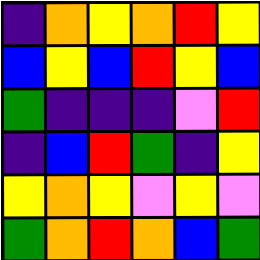[["indigo", "orange", "yellow", "orange", "red", "yellow"], ["blue", "yellow", "blue", "red", "yellow", "blue"], ["green", "indigo", "indigo", "indigo", "violet", "red"], ["indigo", "blue", "red", "green", "indigo", "yellow"], ["yellow", "orange", "yellow", "violet", "yellow", "violet"], ["green", "orange", "red", "orange", "blue", "green"]]